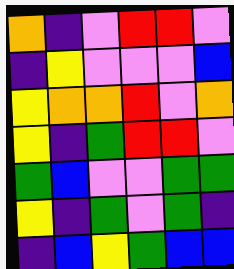[["orange", "indigo", "violet", "red", "red", "violet"], ["indigo", "yellow", "violet", "violet", "violet", "blue"], ["yellow", "orange", "orange", "red", "violet", "orange"], ["yellow", "indigo", "green", "red", "red", "violet"], ["green", "blue", "violet", "violet", "green", "green"], ["yellow", "indigo", "green", "violet", "green", "indigo"], ["indigo", "blue", "yellow", "green", "blue", "blue"]]